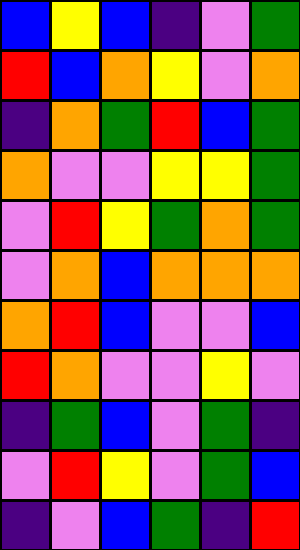[["blue", "yellow", "blue", "indigo", "violet", "green"], ["red", "blue", "orange", "yellow", "violet", "orange"], ["indigo", "orange", "green", "red", "blue", "green"], ["orange", "violet", "violet", "yellow", "yellow", "green"], ["violet", "red", "yellow", "green", "orange", "green"], ["violet", "orange", "blue", "orange", "orange", "orange"], ["orange", "red", "blue", "violet", "violet", "blue"], ["red", "orange", "violet", "violet", "yellow", "violet"], ["indigo", "green", "blue", "violet", "green", "indigo"], ["violet", "red", "yellow", "violet", "green", "blue"], ["indigo", "violet", "blue", "green", "indigo", "red"]]